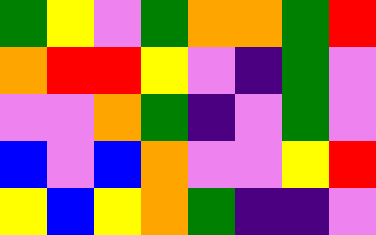[["green", "yellow", "violet", "green", "orange", "orange", "green", "red"], ["orange", "red", "red", "yellow", "violet", "indigo", "green", "violet"], ["violet", "violet", "orange", "green", "indigo", "violet", "green", "violet"], ["blue", "violet", "blue", "orange", "violet", "violet", "yellow", "red"], ["yellow", "blue", "yellow", "orange", "green", "indigo", "indigo", "violet"]]